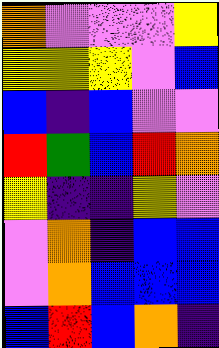[["orange", "violet", "violet", "violet", "yellow"], ["yellow", "yellow", "yellow", "violet", "blue"], ["blue", "indigo", "blue", "violet", "violet"], ["red", "green", "blue", "red", "orange"], ["yellow", "indigo", "indigo", "yellow", "violet"], ["violet", "orange", "indigo", "blue", "blue"], ["violet", "orange", "blue", "blue", "blue"], ["blue", "red", "blue", "orange", "indigo"]]